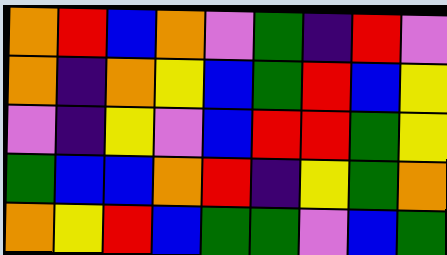[["orange", "red", "blue", "orange", "violet", "green", "indigo", "red", "violet"], ["orange", "indigo", "orange", "yellow", "blue", "green", "red", "blue", "yellow"], ["violet", "indigo", "yellow", "violet", "blue", "red", "red", "green", "yellow"], ["green", "blue", "blue", "orange", "red", "indigo", "yellow", "green", "orange"], ["orange", "yellow", "red", "blue", "green", "green", "violet", "blue", "green"]]